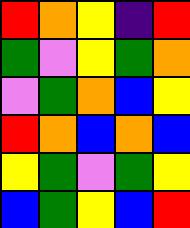[["red", "orange", "yellow", "indigo", "red"], ["green", "violet", "yellow", "green", "orange"], ["violet", "green", "orange", "blue", "yellow"], ["red", "orange", "blue", "orange", "blue"], ["yellow", "green", "violet", "green", "yellow"], ["blue", "green", "yellow", "blue", "red"]]